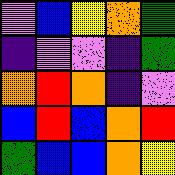[["violet", "blue", "yellow", "orange", "green"], ["indigo", "violet", "violet", "indigo", "green"], ["orange", "red", "orange", "indigo", "violet"], ["blue", "red", "blue", "orange", "red"], ["green", "blue", "blue", "orange", "yellow"]]